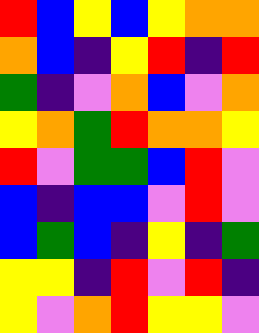[["red", "blue", "yellow", "blue", "yellow", "orange", "orange"], ["orange", "blue", "indigo", "yellow", "red", "indigo", "red"], ["green", "indigo", "violet", "orange", "blue", "violet", "orange"], ["yellow", "orange", "green", "red", "orange", "orange", "yellow"], ["red", "violet", "green", "green", "blue", "red", "violet"], ["blue", "indigo", "blue", "blue", "violet", "red", "violet"], ["blue", "green", "blue", "indigo", "yellow", "indigo", "green"], ["yellow", "yellow", "indigo", "red", "violet", "red", "indigo"], ["yellow", "violet", "orange", "red", "yellow", "yellow", "violet"]]